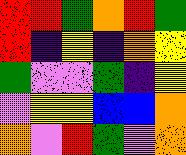[["red", "red", "green", "orange", "red", "green"], ["red", "indigo", "yellow", "indigo", "orange", "yellow"], ["green", "violet", "violet", "green", "indigo", "yellow"], ["violet", "yellow", "yellow", "blue", "blue", "orange"], ["orange", "violet", "red", "green", "violet", "orange"]]